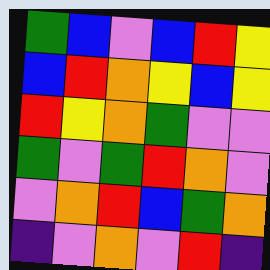[["green", "blue", "violet", "blue", "red", "yellow"], ["blue", "red", "orange", "yellow", "blue", "yellow"], ["red", "yellow", "orange", "green", "violet", "violet"], ["green", "violet", "green", "red", "orange", "violet"], ["violet", "orange", "red", "blue", "green", "orange"], ["indigo", "violet", "orange", "violet", "red", "indigo"]]